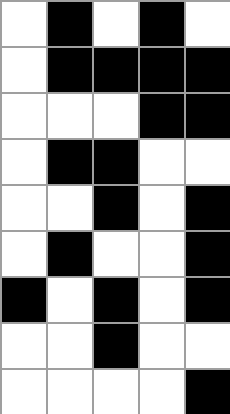[["white", "black", "white", "black", "white"], ["white", "black", "black", "black", "black"], ["white", "white", "white", "black", "black"], ["white", "black", "black", "white", "white"], ["white", "white", "black", "white", "black"], ["white", "black", "white", "white", "black"], ["black", "white", "black", "white", "black"], ["white", "white", "black", "white", "white"], ["white", "white", "white", "white", "black"]]